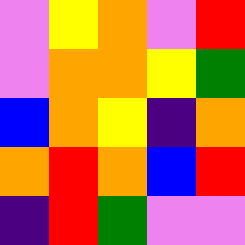[["violet", "yellow", "orange", "violet", "red"], ["violet", "orange", "orange", "yellow", "green"], ["blue", "orange", "yellow", "indigo", "orange"], ["orange", "red", "orange", "blue", "red"], ["indigo", "red", "green", "violet", "violet"]]